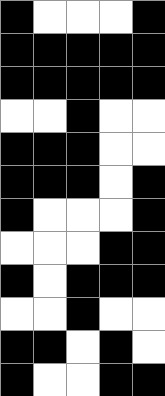[["black", "white", "white", "white", "black"], ["black", "black", "black", "black", "black"], ["black", "black", "black", "black", "black"], ["white", "white", "black", "white", "white"], ["black", "black", "black", "white", "white"], ["black", "black", "black", "white", "black"], ["black", "white", "white", "white", "black"], ["white", "white", "white", "black", "black"], ["black", "white", "black", "black", "black"], ["white", "white", "black", "white", "white"], ["black", "black", "white", "black", "white"], ["black", "white", "white", "black", "black"]]